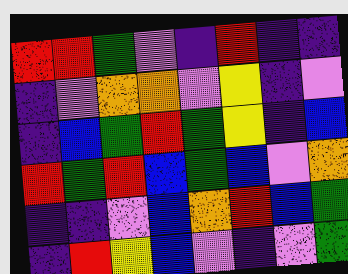[["red", "red", "green", "violet", "indigo", "red", "indigo", "indigo"], ["indigo", "violet", "orange", "orange", "violet", "yellow", "indigo", "violet"], ["indigo", "blue", "green", "red", "green", "yellow", "indigo", "blue"], ["red", "green", "red", "blue", "green", "blue", "violet", "orange"], ["indigo", "indigo", "violet", "blue", "orange", "red", "blue", "green"], ["indigo", "red", "yellow", "blue", "violet", "indigo", "violet", "green"]]